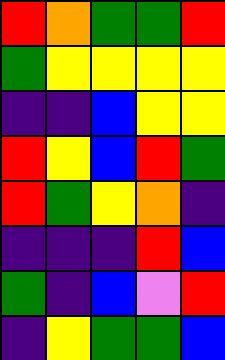[["red", "orange", "green", "green", "red"], ["green", "yellow", "yellow", "yellow", "yellow"], ["indigo", "indigo", "blue", "yellow", "yellow"], ["red", "yellow", "blue", "red", "green"], ["red", "green", "yellow", "orange", "indigo"], ["indigo", "indigo", "indigo", "red", "blue"], ["green", "indigo", "blue", "violet", "red"], ["indigo", "yellow", "green", "green", "blue"]]